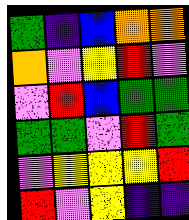[["green", "indigo", "blue", "orange", "orange"], ["orange", "violet", "yellow", "red", "violet"], ["violet", "red", "blue", "green", "green"], ["green", "green", "violet", "red", "green"], ["violet", "yellow", "yellow", "yellow", "red"], ["red", "violet", "yellow", "indigo", "indigo"]]